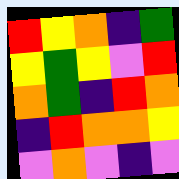[["red", "yellow", "orange", "indigo", "green"], ["yellow", "green", "yellow", "violet", "red"], ["orange", "green", "indigo", "red", "orange"], ["indigo", "red", "orange", "orange", "yellow"], ["violet", "orange", "violet", "indigo", "violet"]]